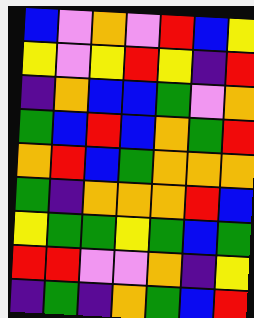[["blue", "violet", "orange", "violet", "red", "blue", "yellow"], ["yellow", "violet", "yellow", "red", "yellow", "indigo", "red"], ["indigo", "orange", "blue", "blue", "green", "violet", "orange"], ["green", "blue", "red", "blue", "orange", "green", "red"], ["orange", "red", "blue", "green", "orange", "orange", "orange"], ["green", "indigo", "orange", "orange", "orange", "red", "blue"], ["yellow", "green", "green", "yellow", "green", "blue", "green"], ["red", "red", "violet", "violet", "orange", "indigo", "yellow"], ["indigo", "green", "indigo", "orange", "green", "blue", "red"]]